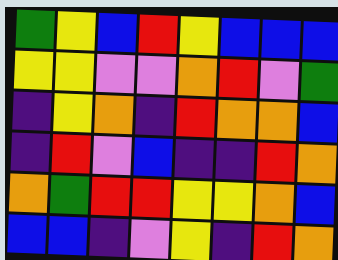[["green", "yellow", "blue", "red", "yellow", "blue", "blue", "blue"], ["yellow", "yellow", "violet", "violet", "orange", "red", "violet", "green"], ["indigo", "yellow", "orange", "indigo", "red", "orange", "orange", "blue"], ["indigo", "red", "violet", "blue", "indigo", "indigo", "red", "orange"], ["orange", "green", "red", "red", "yellow", "yellow", "orange", "blue"], ["blue", "blue", "indigo", "violet", "yellow", "indigo", "red", "orange"]]